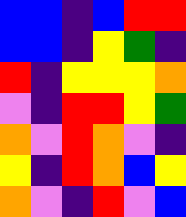[["blue", "blue", "indigo", "blue", "red", "red"], ["blue", "blue", "indigo", "yellow", "green", "indigo"], ["red", "indigo", "yellow", "yellow", "yellow", "orange"], ["violet", "indigo", "red", "red", "yellow", "green"], ["orange", "violet", "red", "orange", "violet", "indigo"], ["yellow", "indigo", "red", "orange", "blue", "yellow"], ["orange", "violet", "indigo", "red", "violet", "blue"]]